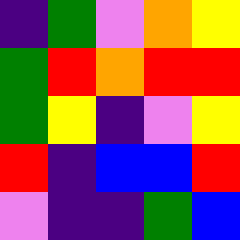[["indigo", "green", "violet", "orange", "yellow"], ["green", "red", "orange", "red", "red"], ["green", "yellow", "indigo", "violet", "yellow"], ["red", "indigo", "blue", "blue", "red"], ["violet", "indigo", "indigo", "green", "blue"]]